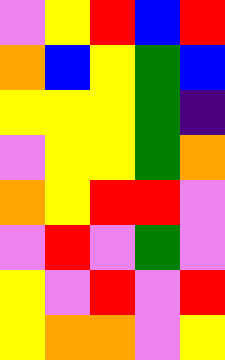[["violet", "yellow", "red", "blue", "red"], ["orange", "blue", "yellow", "green", "blue"], ["yellow", "yellow", "yellow", "green", "indigo"], ["violet", "yellow", "yellow", "green", "orange"], ["orange", "yellow", "red", "red", "violet"], ["violet", "red", "violet", "green", "violet"], ["yellow", "violet", "red", "violet", "red"], ["yellow", "orange", "orange", "violet", "yellow"]]